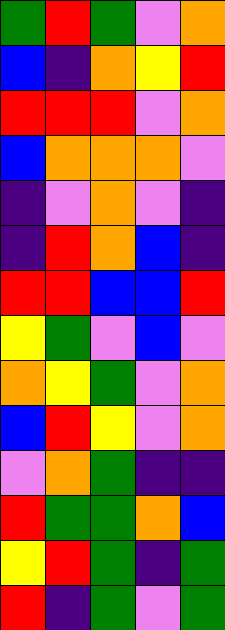[["green", "red", "green", "violet", "orange"], ["blue", "indigo", "orange", "yellow", "red"], ["red", "red", "red", "violet", "orange"], ["blue", "orange", "orange", "orange", "violet"], ["indigo", "violet", "orange", "violet", "indigo"], ["indigo", "red", "orange", "blue", "indigo"], ["red", "red", "blue", "blue", "red"], ["yellow", "green", "violet", "blue", "violet"], ["orange", "yellow", "green", "violet", "orange"], ["blue", "red", "yellow", "violet", "orange"], ["violet", "orange", "green", "indigo", "indigo"], ["red", "green", "green", "orange", "blue"], ["yellow", "red", "green", "indigo", "green"], ["red", "indigo", "green", "violet", "green"]]